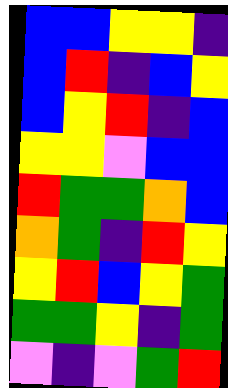[["blue", "blue", "yellow", "yellow", "indigo"], ["blue", "red", "indigo", "blue", "yellow"], ["blue", "yellow", "red", "indigo", "blue"], ["yellow", "yellow", "violet", "blue", "blue"], ["red", "green", "green", "orange", "blue"], ["orange", "green", "indigo", "red", "yellow"], ["yellow", "red", "blue", "yellow", "green"], ["green", "green", "yellow", "indigo", "green"], ["violet", "indigo", "violet", "green", "red"]]